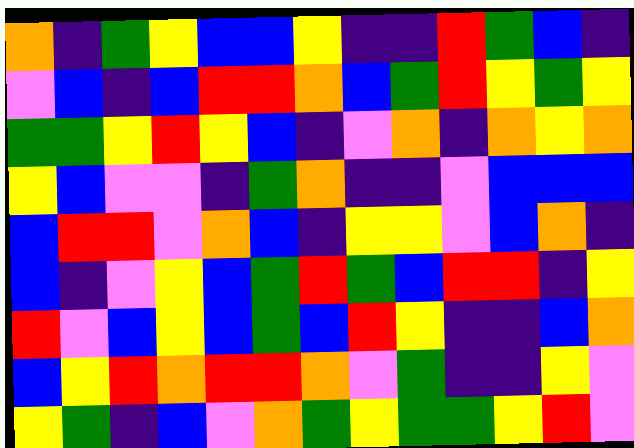[["orange", "indigo", "green", "yellow", "blue", "blue", "yellow", "indigo", "indigo", "red", "green", "blue", "indigo"], ["violet", "blue", "indigo", "blue", "red", "red", "orange", "blue", "green", "red", "yellow", "green", "yellow"], ["green", "green", "yellow", "red", "yellow", "blue", "indigo", "violet", "orange", "indigo", "orange", "yellow", "orange"], ["yellow", "blue", "violet", "violet", "indigo", "green", "orange", "indigo", "indigo", "violet", "blue", "blue", "blue"], ["blue", "red", "red", "violet", "orange", "blue", "indigo", "yellow", "yellow", "violet", "blue", "orange", "indigo"], ["blue", "indigo", "violet", "yellow", "blue", "green", "red", "green", "blue", "red", "red", "indigo", "yellow"], ["red", "violet", "blue", "yellow", "blue", "green", "blue", "red", "yellow", "indigo", "indigo", "blue", "orange"], ["blue", "yellow", "red", "orange", "red", "red", "orange", "violet", "green", "indigo", "indigo", "yellow", "violet"], ["yellow", "green", "indigo", "blue", "violet", "orange", "green", "yellow", "green", "green", "yellow", "red", "violet"]]